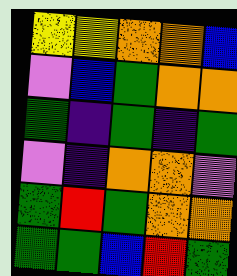[["yellow", "yellow", "orange", "orange", "blue"], ["violet", "blue", "green", "orange", "orange"], ["green", "indigo", "green", "indigo", "green"], ["violet", "indigo", "orange", "orange", "violet"], ["green", "red", "green", "orange", "orange"], ["green", "green", "blue", "red", "green"]]